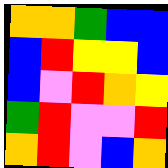[["orange", "orange", "green", "blue", "blue"], ["blue", "red", "yellow", "yellow", "blue"], ["blue", "violet", "red", "orange", "yellow"], ["green", "red", "violet", "violet", "red"], ["orange", "red", "violet", "blue", "orange"]]